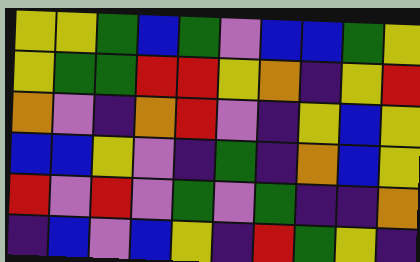[["yellow", "yellow", "green", "blue", "green", "violet", "blue", "blue", "green", "yellow"], ["yellow", "green", "green", "red", "red", "yellow", "orange", "indigo", "yellow", "red"], ["orange", "violet", "indigo", "orange", "red", "violet", "indigo", "yellow", "blue", "yellow"], ["blue", "blue", "yellow", "violet", "indigo", "green", "indigo", "orange", "blue", "yellow"], ["red", "violet", "red", "violet", "green", "violet", "green", "indigo", "indigo", "orange"], ["indigo", "blue", "violet", "blue", "yellow", "indigo", "red", "green", "yellow", "indigo"]]